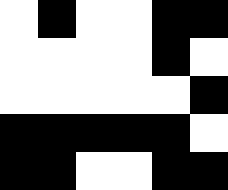[["white", "black", "white", "white", "black", "black"], ["white", "white", "white", "white", "black", "white"], ["white", "white", "white", "white", "white", "black"], ["black", "black", "black", "black", "black", "white"], ["black", "black", "white", "white", "black", "black"]]